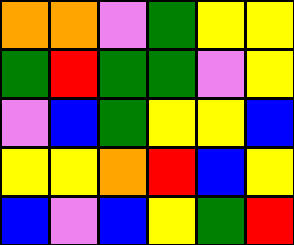[["orange", "orange", "violet", "green", "yellow", "yellow"], ["green", "red", "green", "green", "violet", "yellow"], ["violet", "blue", "green", "yellow", "yellow", "blue"], ["yellow", "yellow", "orange", "red", "blue", "yellow"], ["blue", "violet", "blue", "yellow", "green", "red"]]